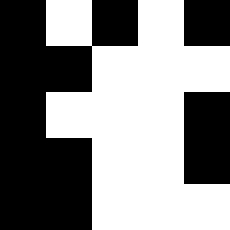[["black", "white", "black", "white", "black"], ["black", "black", "white", "white", "white"], ["black", "white", "white", "white", "black"], ["black", "black", "white", "white", "black"], ["black", "black", "white", "white", "white"]]